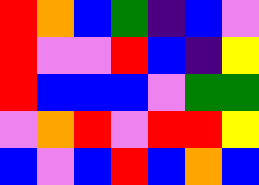[["red", "orange", "blue", "green", "indigo", "blue", "violet"], ["red", "violet", "violet", "red", "blue", "indigo", "yellow"], ["red", "blue", "blue", "blue", "violet", "green", "green"], ["violet", "orange", "red", "violet", "red", "red", "yellow"], ["blue", "violet", "blue", "red", "blue", "orange", "blue"]]